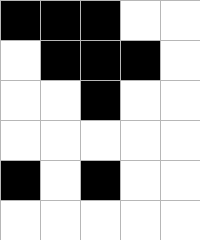[["black", "black", "black", "white", "white"], ["white", "black", "black", "black", "white"], ["white", "white", "black", "white", "white"], ["white", "white", "white", "white", "white"], ["black", "white", "black", "white", "white"], ["white", "white", "white", "white", "white"]]